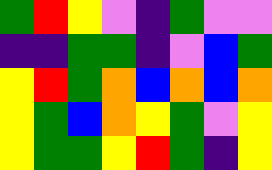[["green", "red", "yellow", "violet", "indigo", "green", "violet", "violet"], ["indigo", "indigo", "green", "green", "indigo", "violet", "blue", "green"], ["yellow", "red", "green", "orange", "blue", "orange", "blue", "orange"], ["yellow", "green", "blue", "orange", "yellow", "green", "violet", "yellow"], ["yellow", "green", "green", "yellow", "red", "green", "indigo", "yellow"]]